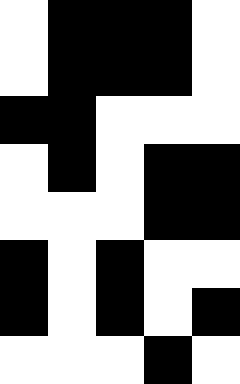[["white", "black", "black", "black", "white"], ["white", "black", "black", "black", "white"], ["black", "black", "white", "white", "white"], ["white", "black", "white", "black", "black"], ["white", "white", "white", "black", "black"], ["black", "white", "black", "white", "white"], ["black", "white", "black", "white", "black"], ["white", "white", "white", "black", "white"]]